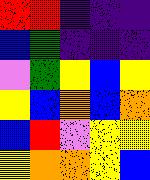[["red", "red", "indigo", "indigo", "indigo"], ["blue", "green", "indigo", "indigo", "indigo"], ["violet", "green", "yellow", "blue", "yellow"], ["yellow", "blue", "orange", "blue", "orange"], ["blue", "red", "violet", "yellow", "yellow"], ["yellow", "orange", "orange", "yellow", "blue"]]